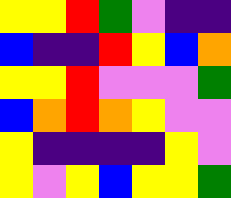[["yellow", "yellow", "red", "green", "violet", "indigo", "indigo"], ["blue", "indigo", "indigo", "red", "yellow", "blue", "orange"], ["yellow", "yellow", "red", "violet", "violet", "violet", "green"], ["blue", "orange", "red", "orange", "yellow", "violet", "violet"], ["yellow", "indigo", "indigo", "indigo", "indigo", "yellow", "violet"], ["yellow", "violet", "yellow", "blue", "yellow", "yellow", "green"]]